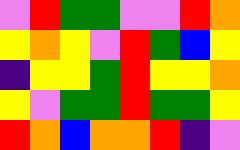[["violet", "red", "green", "green", "violet", "violet", "red", "orange"], ["yellow", "orange", "yellow", "violet", "red", "green", "blue", "yellow"], ["indigo", "yellow", "yellow", "green", "red", "yellow", "yellow", "orange"], ["yellow", "violet", "green", "green", "red", "green", "green", "yellow"], ["red", "orange", "blue", "orange", "orange", "red", "indigo", "violet"]]